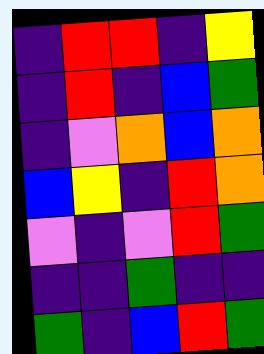[["indigo", "red", "red", "indigo", "yellow"], ["indigo", "red", "indigo", "blue", "green"], ["indigo", "violet", "orange", "blue", "orange"], ["blue", "yellow", "indigo", "red", "orange"], ["violet", "indigo", "violet", "red", "green"], ["indigo", "indigo", "green", "indigo", "indigo"], ["green", "indigo", "blue", "red", "green"]]